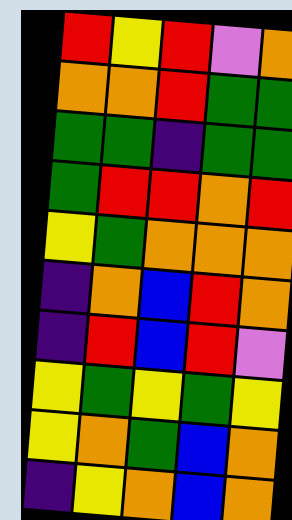[["red", "yellow", "red", "violet", "orange"], ["orange", "orange", "red", "green", "green"], ["green", "green", "indigo", "green", "green"], ["green", "red", "red", "orange", "red"], ["yellow", "green", "orange", "orange", "orange"], ["indigo", "orange", "blue", "red", "orange"], ["indigo", "red", "blue", "red", "violet"], ["yellow", "green", "yellow", "green", "yellow"], ["yellow", "orange", "green", "blue", "orange"], ["indigo", "yellow", "orange", "blue", "orange"]]